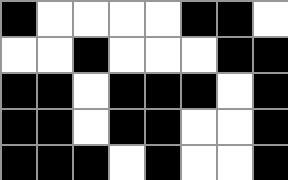[["black", "white", "white", "white", "white", "black", "black", "white"], ["white", "white", "black", "white", "white", "white", "black", "black"], ["black", "black", "white", "black", "black", "black", "white", "black"], ["black", "black", "white", "black", "black", "white", "white", "black"], ["black", "black", "black", "white", "black", "white", "white", "black"]]